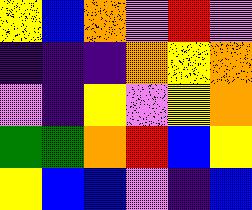[["yellow", "blue", "orange", "violet", "red", "violet"], ["indigo", "indigo", "indigo", "orange", "yellow", "orange"], ["violet", "indigo", "yellow", "violet", "yellow", "orange"], ["green", "green", "orange", "red", "blue", "yellow"], ["yellow", "blue", "blue", "violet", "indigo", "blue"]]